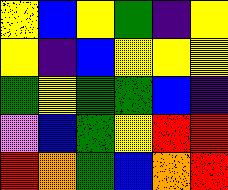[["yellow", "blue", "yellow", "green", "indigo", "yellow"], ["yellow", "indigo", "blue", "yellow", "yellow", "yellow"], ["green", "yellow", "green", "green", "blue", "indigo"], ["violet", "blue", "green", "yellow", "red", "red"], ["red", "orange", "green", "blue", "orange", "red"]]